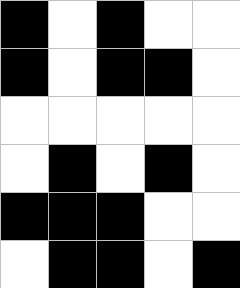[["black", "white", "black", "white", "white"], ["black", "white", "black", "black", "white"], ["white", "white", "white", "white", "white"], ["white", "black", "white", "black", "white"], ["black", "black", "black", "white", "white"], ["white", "black", "black", "white", "black"]]